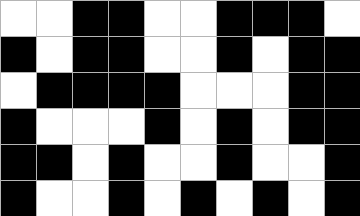[["white", "white", "black", "black", "white", "white", "black", "black", "black", "white"], ["black", "white", "black", "black", "white", "white", "black", "white", "black", "black"], ["white", "black", "black", "black", "black", "white", "white", "white", "black", "black"], ["black", "white", "white", "white", "black", "white", "black", "white", "black", "black"], ["black", "black", "white", "black", "white", "white", "black", "white", "white", "black"], ["black", "white", "white", "black", "white", "black", "white", "black", "white", "black"]]